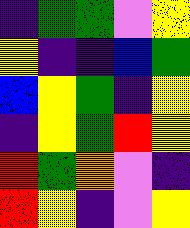[["indigo", "green", "green", "violet", "yellow"], ["yellow", "indigo", "indigo", "blue", "green"], ["blue", "yellow", "green", "indigo", "yellow"], ["indigo", "yellow", "green", "red", "yellow"], ["red", "green", "orange", "violet", "indigo"], ["red", "yellow", "indigo", "violet", "yellow"]]